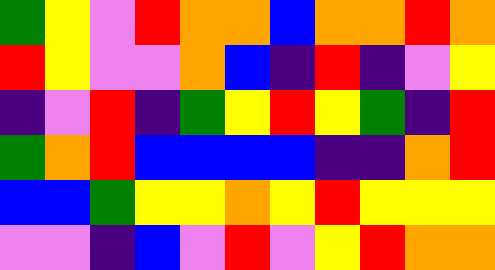[["green", "yellow", "violet", "red", "orange", "orange", "blue", "orange", "orange", "red", "orange"], ["red", "yellow", "violet", "violet", "orange", "blue", "indigo", "red", "indigo", "violet", "yellow"], ["indigo", "violet", "red", "indigo", "green", "yellow", "red", "yellow", "green", "indigo", "red"], ["green", "orange", "red", "blue", "blue", "blue", "blue", "indigo", "indigo", "orange", "red"], ["blue", "blue", "green", "yellow", "yellow", "orange", "yellow", "red", "yellow", "yellow", "yellow"], ["violet", "violet", "indigo", "blue", "violet", "red", "violet", "yellow", "red", "orange", "orange"]]